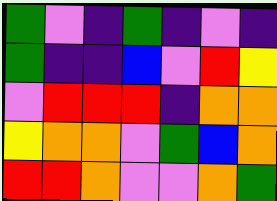[["green", "violet", "indigo", "green", "indigo", "violet", "indigo"], ["green", "indigo", "indigo", "blue", "violet", "red", "yellow"], ["violet", "red", "red", "red", "indigo", "orange", "orange"], ["yellow", "orange", "orange", "violet", "green", "blue", "orange"], ["red", "red", "orange", "violet", "violet", "orange", "green"]]